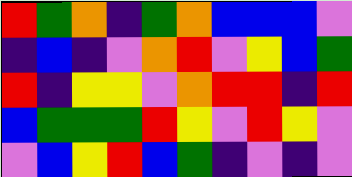[["red", "green", "orange", "indigo", "green", "orange", "blue", "blue", "blue", "violet"], ["indigo", "blue", "indigo", "violet", "orange", "red", "violet", "yellow", "blue", "green"], ["red", "indigo", "yellow", "yellow", "violet", "orange", "red", "red", "indigo", "red"], ["blue", "green", "green", "green", "red", "yellow", "violet", "red", "yellow", "violet"], ["violet", "blue", "yellow", "red", "blue", "green", "indigo", "violet", "indigo", "violet"]]